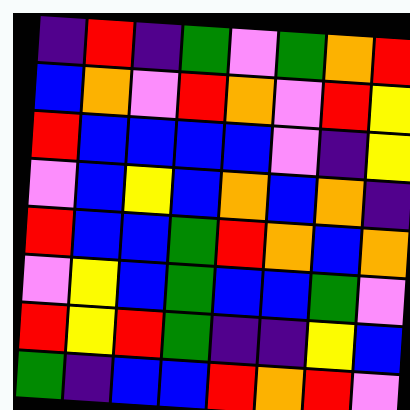[["indigo", "red", "indigo", "green", "violet", "green", "orange", "red"], ["blue", "orange", "violet", "red", "orange", "violet", "red", "yellow"], ["red", "blue", "blue", "blue", "blue", "violet", "indigo", "yellow"], ["violet", "blue", "yellow", "blue", "orange", "blue", "orange", "indigo"], ["red", "blue", "blue", "green", "red", "orange", "blue", "orange"], ["violet", "yellow", "blue", "green", "blue", "blue", "green", "violet"], ["red", "yellow", "red", "green", "indigo", "indigo", "yellow", "blue"], ["green", "indigo", "blue", "blue", "red", "orange", "red", "violet"]]